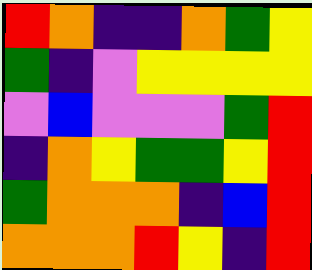[["red", "orange", "indigo", "indigo", "orange", "green", "yellow"], ["green", "indigo", "violet", "yellow", "yellow", "yellow", "yellow"], ["violet", "blue", "violet", "violet", "violet", "green", "red"], ["indigo", "orange", "yellow", "green", "green", "yellow", "red"], ["green", "orange", "orange", "orange", "indigo", "blue", "red"], ["orange", "orange", "orange", "red", "yellow", "indigo", "red"]]